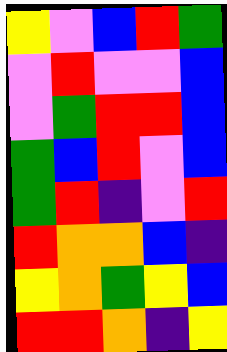[["yellow", "violet", "blue", "red", "green"], ["violet", "red", "violet", "violet", "blue"], ["violet", "green", "red", "red", "blue"], ["green", "blue", "red", "violet", "blue"], ["green", "red", "indigo", "violet", "red"], ["red", "orange", "orange", "blue", "indigo"], ["yellow", "orange", "green", "yellow", "blue"], ["red", "red", "orange", "indigo", "yellow"]]